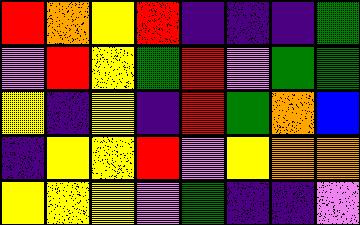[["red", "orange", "yellow", "red", "indigo", "indigo", "indigo", "green"], ["violet", "red", "yellow", "green", "red", "violet", "green", "green"], ["yellow", "indigo", "yellow", "indigo", "red", "green", "orange", "blue"], ["indigo", "yellow", "yellow", "red", "violet", "yellow", "orange", "orange"], ["yellow", "yellow", "yellow", "violet", "green", "indigo", "indigo", "violet"]]